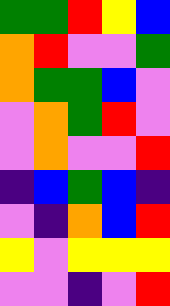[["green", "green", "red", "yellow", "blue"], ["orange", "red", "violet", "violet", "green"], ["orange", "green", "green", "blue", "violet"], ["violet", "orange", "green", "red", "violet"], ["violet", "orange", "violet", "violet", "red"], ["indigo", "blue", "green", "blue", "indigo"], ["violet", "indigo", "orange", "blue", "red"], ["yellow", "violet", "yellow", "yellow", "yellow"], ["violet", "violet", "indigo", "violet", "red"]]